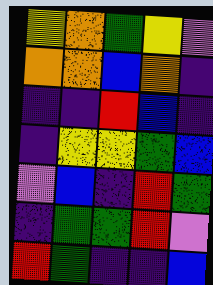[["yellow", "orange", "green", "yellow", "violet"], ["orange", "orange", "blue", "orange", "indigo"], ["indigo", "indigo", "red", "blue", "indigo"], ["indigo", "yellow", "yellow", "green", "blue"], ["violet", "blue", "indigo", "red", "green"], ["indigo", "green", "green", "red", "violet"], ["red", "green", "indigo", "indigo", "blue"]]